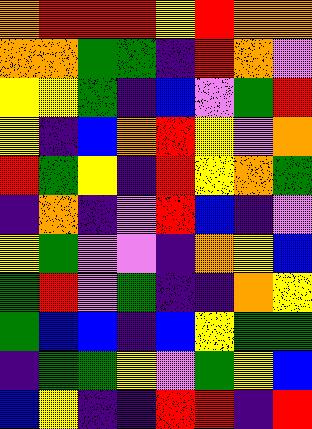[["orange", "red", "red", "red", "yellow", "red", "orange", "orange"], ["orange", "orange", "green", "green", "indigo", "red", "orange", "violet"], ["yellow", "yellow", "green", "indigo", "blue", "violet", "green", "red"], ["yellow", "indigo", "blue", "orange", "red", "yellow", "violet", "orange"], ["red", "green", "yellow", "indigo", "red", "yellow", "orange", "green"], ["indigo", "orange", "indigo", "violet", "red", "blue", "indigo", "violet"], ["yellow", "green", "violet", "violet", "indigo", "orange", "yellow", "blue"], ["green", "red", "violet", "green", "indigo", "indigo", "orange", "yellow"], ["green", "blue", "blue", "indigo", "blue", "yellow", "green", "green"], ["indigo", "green", "green", "yellow", "violet", "green", "yellow", "blue"], ["blue", "yellow", "indigo", "indigo", "red", "red", "indigo", "red"]]